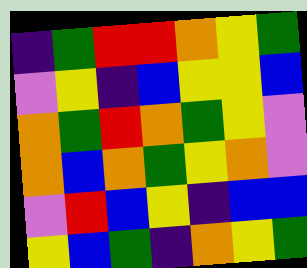[["indigo", "green", "red", "red", "orange", "yellow", "green"], ["violet", "yellow", "indigo", "blue", "yellow", "yellow", "blue"], ["orange", "green", "red", "orange", "green", "yellow", "violet"], ["orange", "blue", "orange", "green", "yellow", "orange", "violet"], ["violet", "red", "blue", "yellow", "indigo", "blue", "blue"], ["yellow", "blue", "green", "indigo", "orange", "yellow", "green"]]